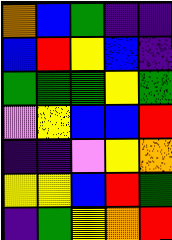[["orange", "blue", "green", "indigo", "indigo"], ["blue", "red", "yellow", "blue", "indigo"], ["green", "green", "green", "yellow", "green"], ["violet", "yellow", "blue", "blue", "red"], ["indigo", "indigo", "violet", "yellow", "orange"], ["yellow", "yellow", "blue", "red", "green"], ["indigo", "green", "yellow", "orange", "red"]]